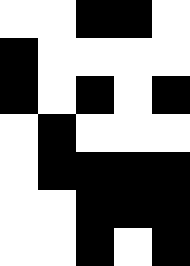[["white", "white", "black", "black", "white"], ["black", "white", "white", "white", "white"], ["black", "white", "black", "white", "black"], ["white", "black", "white", "white", "white"], ["white", "black", "black", "black", "black"], ["white", "white", "black", "black", "black"], ["white", "white", "black", "white", "black"]]